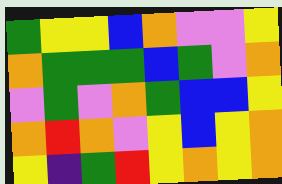[["green", "yellow", "yellow", "blue", "orange", "violet", "violet", "yellow"], ["orange", "green", "green", "green", "blue", "green", "violet", "orange"], ["violet", "green", "violet", "orange", "green", "blue", "blue", "yellow"], ["orange", "red", "orange", "violet", "yellow", "blue", "yellow", "orange"], ["yellow", "indigo", "green", "red", "yellow", "orange", "yellow", "orange"]]